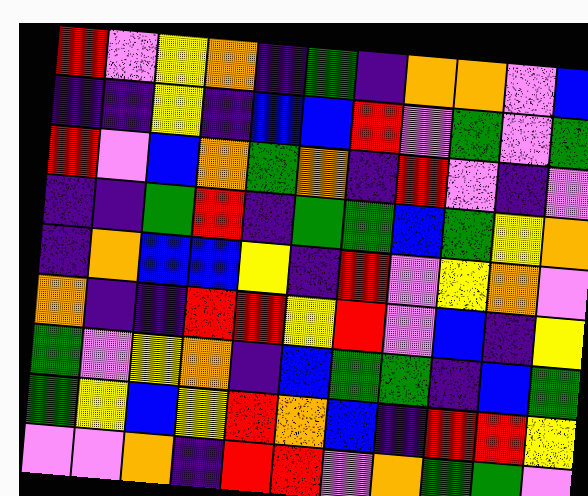[["red", "violet", "yellow", "orange", "indigo", "green", "indigo", "orange", "orange", "violet", "blue"], ["indigo", "indigo", "yellow", "indigo", "blue", "blue", "red", "violet", "green", "violet", "green"], ["red", "violet", "blue", "orange", "green", "orange", "indigo", "red", "violet", "indigo", "violet"], ["indigo", "indigo", "green", "red", "indigo", "green", "green", "blue", "green", "yellow", "orange"], ["indigo", "orange", "blue", "blue", "yellow", "indigo", "red", "violet", "yellow", "orange", "violet"], ["orange", "indigo", "indigo", "red", "red", "yellow", "red", "violet", "blue", "indigo", "yellow"], ["green", "violet", "yellow", "orange", "indigo", "blue", "green", "green", "indigo", "blue", "green"], ["green", "yellow", "blue", "yellow", "red", "orange", "blue", "indigo", "red", "red", "yellow"], ["violet", "violet", "orange", "indigo", "red", "red", "violet", "orange", "green", "green", "violet"]]